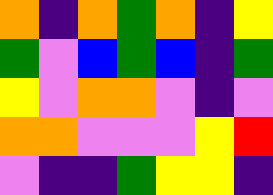[["orange", "indigo", "orange", "green", "orange", "indigo", "yellow"], ["green", "violet", "blue", "green", "blue", "indigo", "green"], ["yellow", "violet", "orange", "orange", "violet", "indigo", "violet"], ["orange", "orange", "violet", "violet", "violet", "yellow", "red"], ["violet", "indigo", "indigo", "green", "yellow", "yellow", "indigo"]]